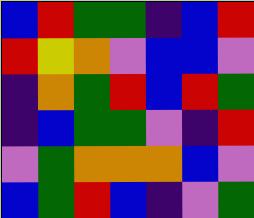[["blue", "red", "green", "green", "indigo", "blue", "red"], ["red", "yellow", "orange", "violet", "blue", "blue", "violet"], ["indigo", "orange", "green", "red", "blue", "red", "green"], ["indigo", "blue", "green", "green", "violet", "indigo", "red"], ["violet", "green", "orange", "orange", "orange", "blue", "violet"], ["blue", "green", "red", "blue", "indigo", "violet", "green"]]